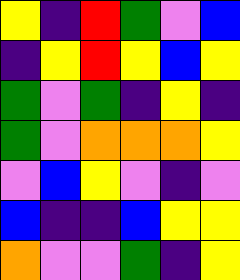[["yellow", "indigo", "red", "green", "violet", "blue"], ["indigo", "yellow", "red", "yellow", "blue", "yellow"], ["green", "violet", "green", "indigo", "yellow", "indigo"], ["green", "violet", "orange", "orange", "orange", "yellow"], ["violet", "blue", "yellow", "violet", "indigo", "violet"], ["blue", "indigo", "indigo", "blue", "yellow", "yellow"], ["orange", "violet", "violet", "green", "indigo", "yellow"]]